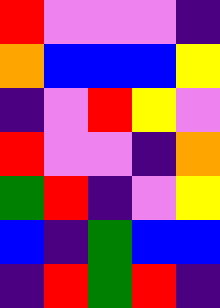[["red", "violet", "violet", "violet", "indigo"], ["orange", "blue", "blue", "blue", "yellow"], ["indigo", "violet", "red", "yellow", "violet"], ["red", "violet", "violet", "indigo", "orange"], ["green", "red", "indigo", "violet", "yellow"], ["blue", "indigo", "green", "blue", "blue"], ["indigo", "red", "green", "red", "indigo"]]